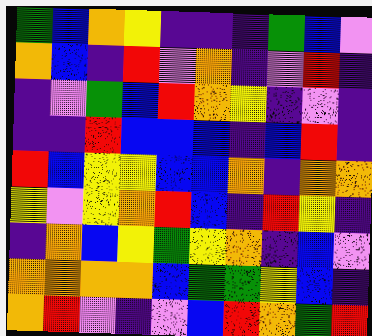[["green", "blue", "orange", "yellow", "indigo", "indigo", "indigo", "green", "blue", "violet"], ["orange", "blue", "indigo", "red", "violet", "orange", "indigo", "violet", "red", "indigo"], ["indigo", "violet", "green", "blue", "red", "orange", "yellow", "indigo", "violet", "indigo"], ["indigo", "indigo", "red", "blue", "blue", "blue", "indigo", "blue", "red", "indigo"], ["red", "blue", "yellow", "yellow", "blue", "blue", "orange", "indigo", "orange", "orange"], ["yellow", "violet", "yellow", "orange", "red", "blue", "indigo", "red", "yellow", "indigo"], ["indigo", "orange", "blue", "yellow", "green", "yellow", "orange", "indigo", "blue", "violet"], ["orange", "orange", "orange", "orange", "blue", "green", "green", "yellow", "blue", "indigo"], ["orange", "red", "violet", "indigo", "violet", "blue", "red", "orange", "green", "red"]]